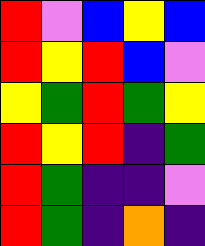[["red", "violet", "blue", "yellow", "blue"], ["red", "yellow", "red", "blue", "violet"], ["yellow", "green", "red", "green", "yellow"], ["red", "yellow", "red", "indigo", "green"], ["red", "green", "indigo", "indigo", "violet"], ["red", "green", "indigo", "orange", "indigo"]]